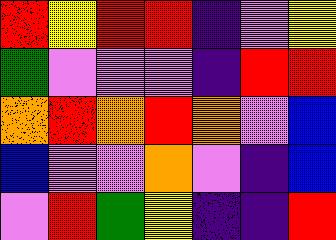[["red", "yellow", "red", "red", "indigo", "violet", "yellow"], ["green", "violet", "violet", "violet", "indigo", "red", "red"], ["orange", "red", "orange", "red", "orange", "violet", "blue"], ["blue", "violet", "violet", "orange", "violet", "indigo", "blue"], ["violet", "red", "green", "yellow", "indigo", "indigo", "red"]]